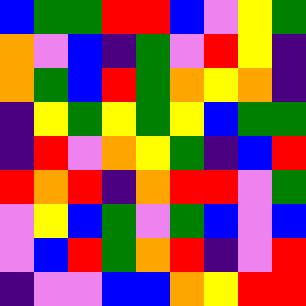[["blue", "green", "green", "red", "red", "blue", "violet", "yellow", "green"], ["orange", "violet", "blue", "indigo", "green", "violet", "red", "yellow", "indigo"], ["orange", "green", "blue", "red", "green", "orange", "yellow", "orange", "indigo"], ["indigo", "yellow", "green", "yellow", "green", "yellow", "blue", "green", "green"], ["indigo", "red", "violet", "orange", "yellow", "green", "indigo", "blue", "red"], ["red", "orange", "red", "indigo", "orange", "red", "red", "violet", "green"], ["violet", "yellow", "blue", "green", "violet", "green", "blue", "violet", "blue"], ["violet", "blue", "red", "green", "orange", "red", "indigo", "violet", "red"], ["indigo", "violet", "violet", "blue", "blue", "orange", "yellow", "red", "red"]]